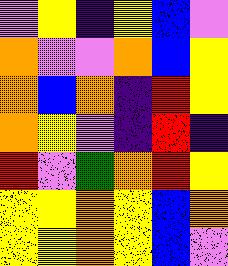[["violet", "yellow", "indigo", "yellow", "blue", "violet"], ["orange", "violet", "violet", "orange", "blue", "yellow"], ["orange", "blue", "orange", "indigo", "red", "yellow"], ["orange", "yellow", "violet", "indigo", "red", "indigo"], ["red", "violet", "green", "orange", "red", "yellow"], ["yellow", "yellow", "orange", "yellow", "blue", "orange"], ["yellow", "yellow", "orange", "yellow", "blue", "violet"]]